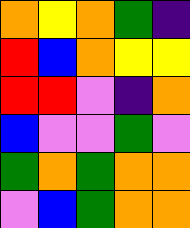[["orange", "yellow", "orange", "green", "indigo"], ["red", "blue", "orange", "yellow", "yellow"], ["red", "red", "violet", "indigo", "orange"], ["blue", "violet", "violet", "green", "violet"], ["green", "orange", "green", "orange", "orange"], ["violet", "blue", "green", "orange", "orange"]]